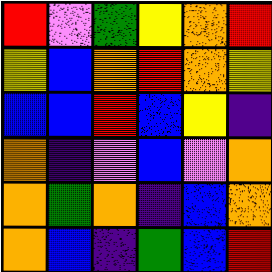[["red", "violet", "green", "yellow", "orange", "red"], ["yellow", "blue", "orange", "red", "orange", "yellow"], ["blue", "blue", "red", "blue", "yellow", "indigo"], ["orange", "indigo", "violet", "blue", "violet", "orange"], ["orange", "green", "orange", "indigo", "blue", "orange"], ["orange", "blue", "indigo", "green", "blue", "red"]]